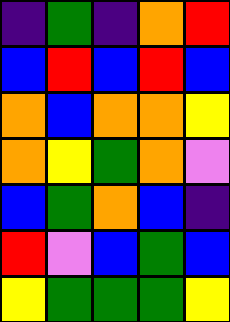[["indigo", "green", "indigo", "orange", "red"], ["blue", "red", "blue", "red", "blue"], ["orange", "blue", "orange", "orange", "yellow"], ["orange", "yellow", "green", "orange", "violet"], ["blue", "green", "orange", "blue", "indigo"], ["red", "violet", "blue", "green", "blue"], ["yellow", "green", "green", "green", "yellow"]]